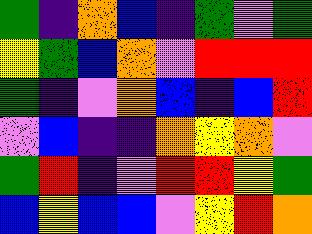[["green", "indigo", "orange", "blue", "indigo", "green", "violet", "green"], ["yellow", "green", "blue", "orange", "violet", "red", "red", "red"], ["green", "indigo", "violet", "orange", "blue", "indigo", "blue", "red"], ["violet", "blue", "indigo", "indigo", "orange", "yellow", "orange", "violet"], ["green", "red", "indigo", "violet", "red", "red", "yellow", "green"], ["blue", "yellow", "blue", "blue", "violet", "yellow", "red", "orange"]]